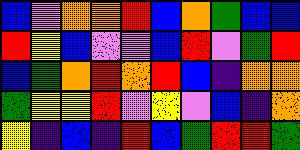[["blue", "violet", "orange", "orange", "red", "blue", "orange", "green", "blue", "blue"], ["red", "yellow", "blue", "violet", "violet", "blue", "red", "violet", "green", "red"], ["blue", "green", "orange", "red", "orange", "red", "blue", "indigo", "orange", "orange"], ["green", "yellow", "yellow", "red", "violet", "yellow", "violet", "blue", "indigo", "orange"], ["yellow", "indigo", "blue", "indigo", "red", "blue", "green", "red", "red", "green"]]